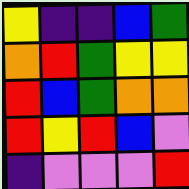[["yellow", "indigo", "indigo", "blue", "green"], ["orange", "red", "green", "yellow", "yellow"], ["red", "blue", "green", "orange", "orange"], ["red", "yellow", "red", "blue", "violet"], ["indigo", "violet", "violet", "violet", "red"]]